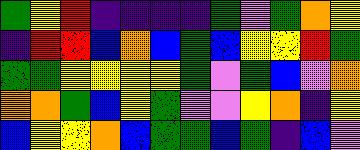[["green", "yellow", "red", "indigo", "indigo", "indigo", "indigo", "green", "violet", "green", "orange", "yellow"], ["indigo", "red", "red", "blue", "orange", "blue", "green", "blue", "yellow", "yellow", "red", "green"], ["green", "green", "yellow", "yellow", "yellow", "yellow", "green", "violet", "green", "blue", "violet", "orange"], ["orange", "orange", "green", "blue", "yellow", "green", "violet", "violet", "yellow", "orange", "indigo", "yellow"], ["blue", "yellow", "yellow", "orange", "blue", "green", "green", "blue", "green", "indigo", "blue", "violet"]]